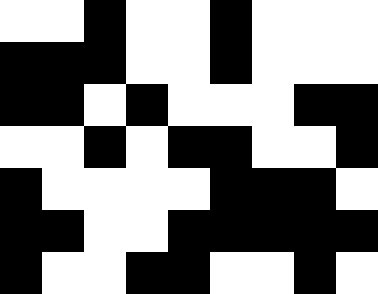[["white", "white", "black", "white", "white", "black", "white", "white", "white"], ["black", "black", "black", "white", "white", "black", "white", "white", "white"], ["black", "black", "white", "black", "white", "white", "white", "black", "black"], ["white", "white", "black", "white", "black", "black", "white", "white", "black"], ["black", "white", "white", "white", "white", "black", "black", "black", "white"], ["black", "black", "white", "white", "black", "black", "black", "black", "black"], ["black", "white", "white", "black", "black", "white", "white", "black", "white"]]